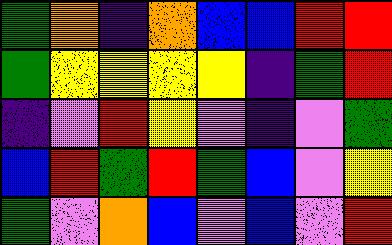[["green", "orange", "indigo", "orange", "blue", "blue", "red", "red"], ["green", "yellow", "yellow", "yellow", "yellow", "indigo", "green", "red"], ["indigo", "violet", "red", "yellow", "violet", "indigo", "violet", "green"], ["blue", "red", "green", "red", "green", "blue", "violet", "yellow"], ["green", "violet", "orange", "blue", "violet", "blue", "violet", "red"]]